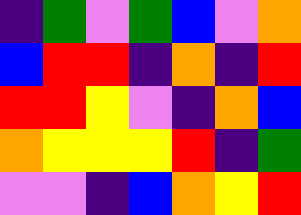[["indigo", "green", "violet", "green", "blue", "violet", "orange"], ["blue", "red", "red", "indigo", "orange", "indigo", "red"], ["red", "red", "yellow", "violet", "indigo", "orange", "blue"], ["orange", "yellow", "yellow", "yellow", "red", "indigo", "green"], ["violet", "violet", "indigo", "blue", "orange", "yellow", "red"]]